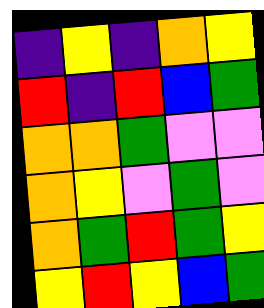[["indigo", "yellow", "indigo", "orange", "yellow"], ["red", "indigo", "red", "blue", "green"], ["orange", "orange", "green", "violet", "violet"], ["orange", "yellow", "violet", "green", "violet"], ["orange", "green", "red", "green", "yellow"], ["yellow", "red", "yellow", "blue", "green"]]